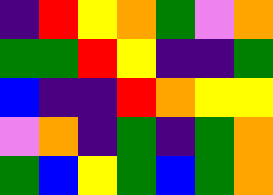[["indigo", "red", "yellow", "orange", "green", "violet", "orange"], ["green", "green", "red", "yellow", "indigo", "indigo", "green"], ["blue", "indigo", "indigo", "red", "orange", "yellow", "yellow"], ["violet", "orange", "indigo", "green", "indigo", "green", "orange"], ["green", "blue", "yellow", "green", "blue", "green", "orange"]]